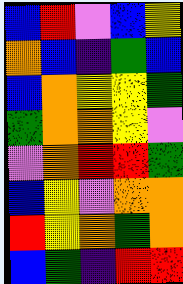[["blue", "red", "violet", "blue", "yellow"], ["orange", "blue", "indigo", "green", "blue"], ["blue", "orange", "yellow", "yellow", "green"], ["green", "orange", "orange", "yellow", "violet"], ["violet", "orange", "red", "red", "green"], ["blue", "yellow", "violet", "orange", "orange"], ["red", "yellow", "orange", "green", "orange"], ["blue", "green", "indigo", "red", "red"]]